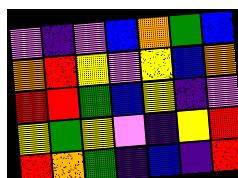[["violet", "indigo", "violet", "blue", "orange", "green", "blue"], ["orange", "red", "yellow", "violet", "yellow", "blue", "orange"], ["red", "red", "green", "blue", "yellow", "indigo", "violet"], ["yellow", "green", "yellow", "violet", "indigo", "yellow", "red"], ["red", "orange", "green", "indigo", "blue", "indigo", "red"]]